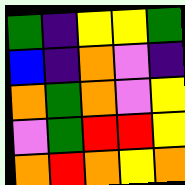[["green", "indigo", "yellow", "yellow", "green"], ["blue", "indigo", "orange", "violet", "indigo"], ["orange", "green", "orange", "violet", "yellow"], ["violet", "green", "red", "red", "yellow"], ["orange", "red", "orange", "yellow", "orange"]]